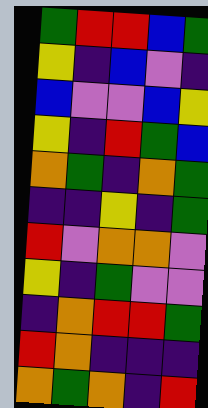[["green", "red", "red", "blue", "green"], ["yellow", "indigo", "blue", "violet", "indigo"], ["blue", "violet", "violet", "blue", "yellow"], ["yellow", "indigo", "red", "green", "blue"], ["orange", "green", "indigo", "orange", "green"], ["indigo", "indigo", "yellow", "indigo", "green"], ["red", "violet", "orange", "orange", "violet"], ["yellow", "indigo", "green", "violet", "violet"], ["indigo", "orange", "red", "red", "green"], ["red", "orange", "indigo", "indigo", "indigo"], ["orange", "green", "orange", "indigo", "red"]]